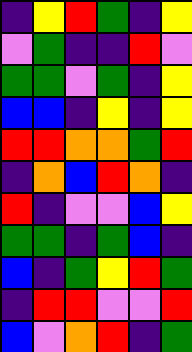[["indigo", "yellow", "red", "green", "indigo", "yellow"], ["violet", "green", "indigo", "indigo", "red", "violet"], ["green", "green", "violet", "green", "indigo", "yellow"], ["blue", "blue", "indigo", "yellow", "indigo", "yellow"], ["red", "red", "orange", "orange", "green", "red"], ["indigo", "orange", "blue", "red", "orange", "indigo"], ["red", "indigo", "violet", "violet", "blue", "yellow"], ["green", "green", "indigo", "green", "blue", "indigo"], ["blue", "indigo", "green", "yellow", "red", "green"], ["indigo", "red", "red", "violet", "violet", "red"], ["blue", "violet", "orange", "red", "indigo", "green"]]